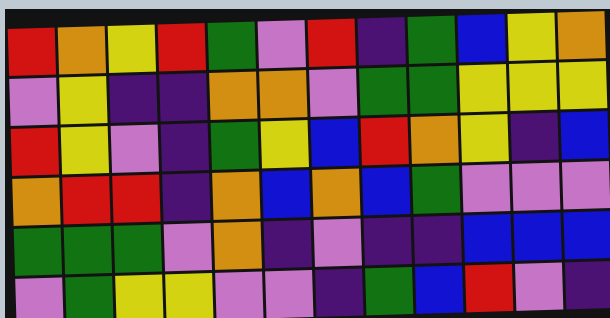[["red", "orange", "yellow", "red", "green", "violet", "red", "indigo", "green", "blue", "yellow", "orange"], ["violet", "yellow", "indigo", "indigo", "orange", "orange", "violet", "green", "green", "yellow", "yellow", "yellow"], ["red", "yellow", "violet", "indigo", "green", "yellow", "blue", "red", "orange", "yellow", "indigo", "blue"], ["orange", "red", "red", "indigo", "orange", "blue", "orange", "blue", "green", "violet", "violet", "violet"], ["green", "green", "green", "violet", "orange", "indigo", "violet", "indigo", "indigo", "blue", "blue", "blue"], ["violet", "green", "yellow", "yellow", "violet", "violet", "indigo", "green", "blue", "red", "violet", "indigo"]]